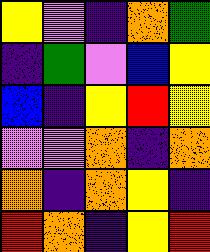[["yellow", "violet", "indigo", "orange", "green"], ["indigo", "green", "violet", "blue", "yellow"], ["blue", "indigo", "yellow", "red", "yellow"], ["violet", "violet", "orange", "indigo", "orange"], ["orange", "indigo", "orange", "yellow", "indigo"], ["red", "orange", "indigo", "yellow", "red"]]